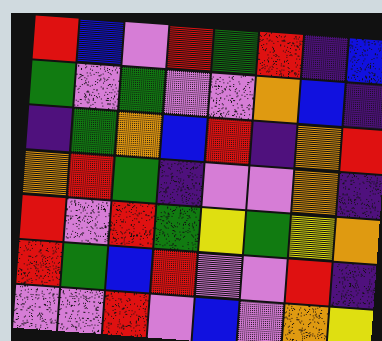[["red", "blue", "violet", "red", "green", "red", "indigo", "blue"], ["green", "violet", "green", "violet", "violet", "orange", "blue", "indigo"], ["indigo", "green", "orange", "blue", "red", "indigo", "orange", "red"], ["orange", "red", "green", "indigo", "violet", "violet", "orange", "indigo"], ["red", "violet", "red", "green", "yellow", "green", "yellow", "orange"], ["red", "green", "blue", "red", "violet", "violet", "red", "indigo"], ["violet", "violet", "red", "violet", "blue", "violet", "orange", "yellow"]]